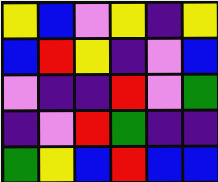[["yellow", "blue", "violet", "yellow", "indigo", "yellow"], ["blue", "red", "yellow", "indigo", "violet", "blue"], ["violet", "indigo", "indigo", "red", "violet", "green"], ["indigo", "violet", "red", "green", "indigo", "indigo"], ["green", "yellow", "blue", "red", "blue", "blue"]]